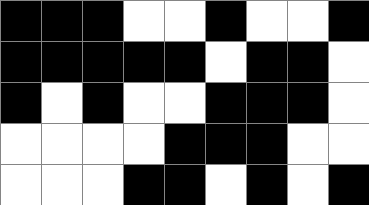[["black", "black", "black", "white", "white", "black", "white", "white", "black"], ["black", "black", "black", "black", "black", "white", "black", "black", "white"], ["black", "white", "black", "white", "white", "black", "black", "black", "white"], ["white", "white", "white", "white", "black", "black", "black", "white", "white"], ["white", "white", "white", "black", "black", "white", "black", "white", "black"]]